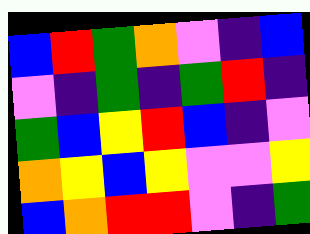[["blue", "red", "green", "orange", "violet", "indigo", "blue"], ["violet", "indigo", "green", "indigo", "green", "red", "indigo"], ["green", "blue", "yellow", "red", "blue", "indigo", "violet"], ["orange", "yellow", "blue", "yellow", "violet", "violet", "yellow"], ["blue", "orange", "red", "red", "violet", "indigo", "green"]]